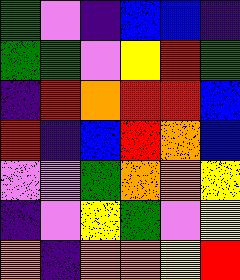[["green", "violet", "indigo", "blue", "blue", "indigo"], ["green", "green", "violet", "yellow", "red", "green"], ["indigo", "red", "orange", "red", "red", "blue"], ["red", "indigo", "blue", "red", "orange", "blue"], ["violet", "violet", "green", "orange", "orange", "yellow"], ["indigo", "violet", "yellow", "green", "violet", "yellow"], ["orange", "indigo", "orange", "orange", "yellow", "red"]]